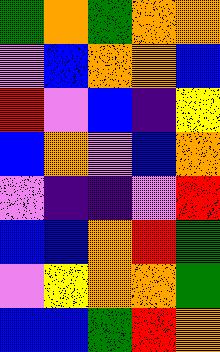[["green", "orange", "green", "orange", "orange"], ["violet", "blue", "orange", "orange", "blue"], ["red", "violet", "blue", "indigo", "yellow"], ["blue", "orange", "violet", "blue", "orange"], ["violet", "indigo", "indigo", "violet", "red"], ["blue", "blue", "orange", "red", "green"], ["violet", "yellow", "orange", "orange", "green"], ["blue", "blue", "green", "red", "orange"]]